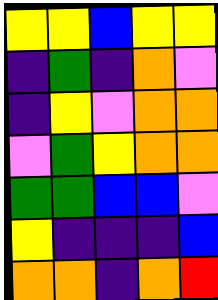[["yellow", "yellow", "blue", "yellow", "yellow"], ["indigo", "green", "indigo", "orange", "violet"], ["indigo", "yellow", "violet", "orange", "orange"], ["violet", "green", "yellow", "orange", "orange"], ["green", "green", "blue", "blue", "violet"], ["yellow", "indigo", "indigo", "indigo", "blue"], ["orange", "orange", "indigo", "orange", "red"]]